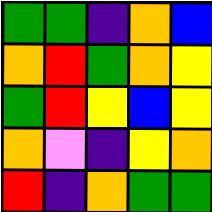[["green", "green", "indigo", "orange", "blue"], ["orange", "red", "green", "orange", "yellow"], ["green", "red", "yellow", "blue", "yellow"], ["orange", "violet", "indigo", "yellow", "orange"], ["red", "indigo", "orange", "green", "green"]]